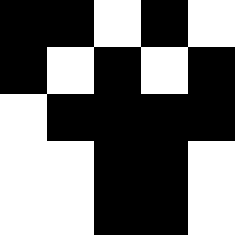[["black", "black", "white", "black", "white"], ["black", "white", "black", "white", "black"], ["white", "black", "black", "black", "black"], ["white", "white", "black", "black", "white"], ["white", "white", "black", "black", "white"]]